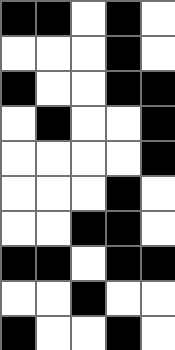[["black", "black", "white", "black", "white"], ["white", "white", "white", "black", "white"], ["black", "white", "white", "black", "black"], ["white", "black", "white", "white", "black"], ["white", "white", "white", "white", "black"], ["white", "white", "white", "black", "white"], ["white", "white", "black", "black", "white"], ["black", "black", "white", "black", "black"], ["white", "white", "black", "white", "white"], ["black", "white", "white", "black", "white"]]